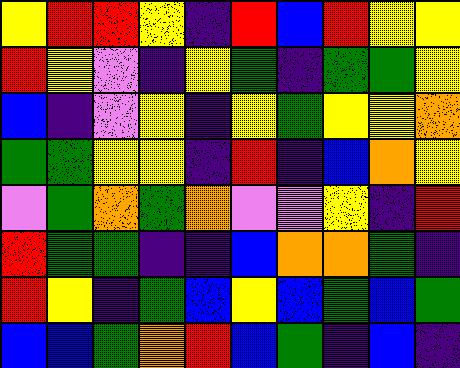[["yellow", "red", "red", "yellow", "indigo", "red", "blue", "red", "yellow", "yellow"], ["red", "yellow", "violet", "indigo", "yellow", "green", "indigo", "green", "green", "yellow"], ["blue", "indigo", "violet", "yellow", "indigo", "yellow", "green", "yellow", "yellow", "orange"], ["green", "green", "yellow", "yellow", "indigo", "red", "indigo", "blue", "orange", "yellow"], ["violet", "green", "orange", "green", "orange", "violet", "violet", "yellow", "indigo", "red"], ["red", "green", "green", "indigo", "indigo", "blue", "orange", "orange", "green", "indigo"], ["red", "yellow", "indigo", "green", "blue", "yellow", "blue", "green", "blue", "green"], ["blue", "blue", "green", "orange", "red", "blue", "green", "indigo", "blue", "indigo"]]